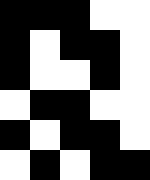[["black", "black", "black", "white", "white"], ["black", "white", "black", "black", "white"], ["black", "white", "white", "black", "white"], ["white", "black", "black", "white", "white"], ["black", "white", "black", "black", "white"], ["white", "black", "white", "black", "black"]]